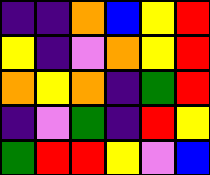[["indigo", "indigo", "orange", "blue", "yellow", "red"], ["yellow", "indigo", "violet", "orange", "yellow", "red"], ["orange", "yellow", "orange", "indigo", "green", "red"], ["indigo", "violet", "green", "indigo", "red", "yellow"], ["green", "red", "red", "yellow", "violet", "blue"]]